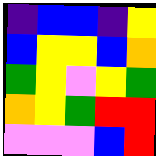[["indigo", "blue", "blue", "indigo", "yellow"], ["blue", "yellow", "yellow", "blue", "orange"], ["green", "yellow", "violet", "yellow", "green"], ["orange", "yellow", "green", "red", "red"], ["violet", "violet", "violet", "blue", "red"]]